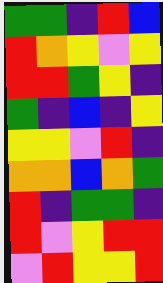[["green", "green", "indigo", "red", "blue"], ["red", "orange", "yellow", "violet", "yellow"], ["red", "red", "green", "yellow", "indigo"], ["green", "indigo", "blue", "indigo", "yellow"], ["yellow", "yellow", "violet", "red", "indigo"], ["orange", "orange", "blue", "orange", "green"], ["red", "indigo", "green", "green", "indigo"], ["red", "violet", "yellow", "red", "red"], ["violet", "red", "yellow", "yellow", "red"]]